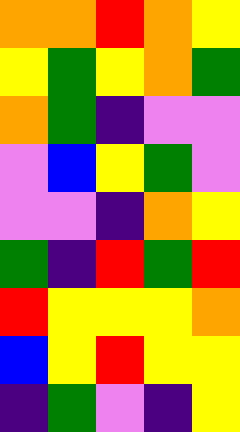[["orange", "orange", "red", "orange", "yellow"], ["yellow", "green", "yellow", "orange", "green"], ["orange", "green", "indigo", "violet", "violet"], ["violet", "blue", "yellow", "green", "violet"], ["violet", "violet", "indigo", "orange", "yellow"], ["green", "indigo", "red", "green", "red"], ["red", "yellow", "yellow", "yellow", "orange"], ["blue", "yellow", "red", "yellow", "yellow"], ["indigo", "green", "violet", "indigo", "yellow"]]